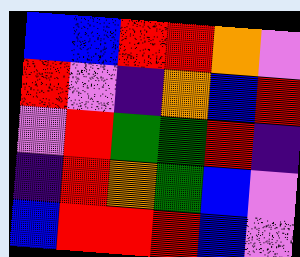[["blue", "blue", "red", "red", "orange", "violet"], ["red", "violet", "indigo", "orange", "blue", "red"], ["violet", "red", "green", "green", "red", "indigo"], ["indigo", "red", "orange", "green", "blue", "violet"], ["blue", "red", "red", "red", "blue", "violet"]]